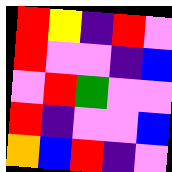[["red", "yellow", "indigo", "red", "violet"], ["red", "violet", "violet", "indigo", "blue"], ["violet", "red", "green", "violet", "violet"], ["red", "indigo", "violet", "violet", "blue"], ["orange", "blue", "red", "indigo", "violet"]]